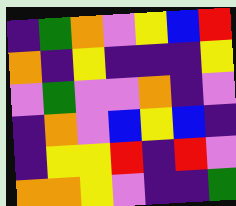[["indigo", "green", "orange", "violet", "yellow", "blue", "red"], ["orange", "indigo", "yellow", "indigo", "indigo", "indigo", "yellow"], ["violet", "green", "violet", "violet", "orange", "indigo", "violet"], ["indigo", "orange", "violet", "blue", "yellow", "blue", "indigo"], ["indigo", "yellow", "yellow", "red", "indigo", "red", "violet"], ["orange", "orange", "yellow", "violet", "indigo", "indigo", "green"]]